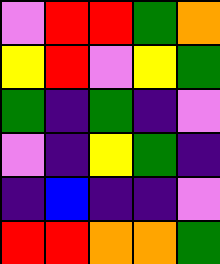[["violet", "red", "red", "green", "orange"], ["yellow", "red", "violet", "yellow", "green"], ["green", "indigo", "green", "indigo", "violet"], ["violet", "indigo", "yellow", "green", "indigo"], ["indigo", "blue", "indigo", "indigo", "violet"], ["red", "red", "orange", "orange", "green"]]